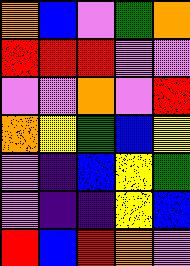[["orange", "blue", "violet", "green", "orange"], ["red", "red", "red", "violet", "violet"], ["violet", "violet", "orange", "violet", "red"], ["orange", "yellow", "green", "blue", "yellow"], ["violet", "indigo", "blue", "yellow", "green"], ["violet", "indigo", "indigo", "yellow", "blue"], ["red", "blue", "red", "orange", "violet"]]